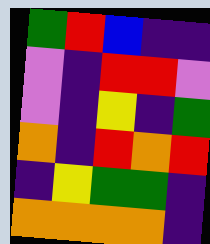[["green", "red", "blue", "indigo", "indigo"], ["violet", "indigo", "red", "red", "violet"], ["violet", "indigo", "yellow", "indigo", "green"], ["orange", "indigo", "red", "orange", "red"], ["indigo", "yellow", "green", "green", "indigo"], ["orange", "orange", "orange", "orange", "indigo"]]